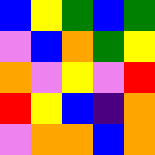[["blue", "yellow", "green", "blue", "green"], ["violet", "blue", "orange", "green", "yellow"], ["orange", "violet", "yellow", "violet", "red"], ["red", "yellow", "blue", "indigo", "orange"], ["violet", "orange", "orange", "blue", "orange"]]